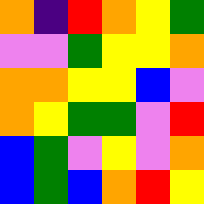[["orange", "indigo", "red", "orange", "yellow", "green"], ["violet", "violet", "green", "yellow", "yellow", "orange"], ["orange", "orange", "yellow", "yellow", "blue", "violet"], ["orange", "yellow", "green", "green", "violet", "red"], ["blue", "green", "violet", "yellow", "violet", "orange"], ["blue", "green", "blue", "orange", "red", "yellow"]]